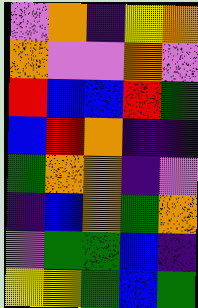[["violet", "orange", "indigo", "yellow", "orange"], ["orange", "violet", "violet", "orange", "violet"], ["red", "blue", "blue", "red", "green"], ["blue", "red", "orange", "indigo", "indigo"], ["green", "orange", "orange", "indigo", "violet"], ["indigo", "blue", "orange", "green", "orange"], ["violet", "green", "green", "blue", "indigo"], ["yellow", "yellow", "green", "blue", "green"]]